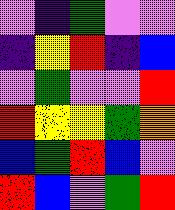[["violet", "indigo", "green", "violet", "violet"], ["indigo", "yellow", "red", "indigo", "blue"], ["violet", "green", "violet", "violet", "red"], ["red", "yellow", "yellow", "green", "orange"], ["blue", "green", "red", "blue", "violet"], ["red", "blue", "violet", "green", "red"]]